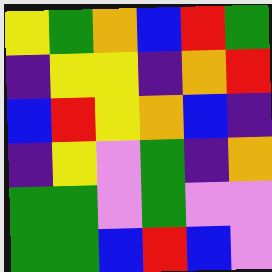[["yellow", "green", "orange", "blue", "red", "green"], ["indigo", "yellow", "yellow", "indigo", "orange", "red"], ["blue", "red", "yellow", "orange", "blue", "indigo"], ["indigo", "yellow", "violet", "green", "indigo", "orange"], ["green", "green", "violet", "green", "violet", "violet"], ["green", "green", "blue", "red", "blue", "violet"]]